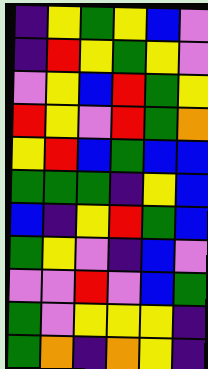[["indigo", "yellow", "green", "yellow", "blue", "violet"], ["indigo", "red", "yellow", "green", "yellow", "violet"], ["violet", "yellow", "blue", "red", "green", "yellow"], ["red", "yellow", "violet", "red", "green", "orange"], ["yellow", "red", "blue", "green", "blue", "blue"], ["green", "green", "green", "indigo", "yellow", "blue"], ["blue", "indigo", "yellow", "red", "green", "blue"], ["green", "yellow", "violet", "indigo", "blue", "violet"], ["violet", "violet", "red", "violet", "blue", "green"], ["green", "violet", "yellow", "yellow", "yellow", "indigo"], ["green", "orange", "indigo", "orange", "yellow", "indigo"]]